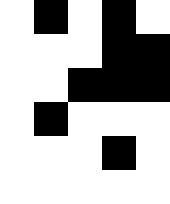[["white", "black", "white", "black", "white"], ["white", "white", "white", "black", "black"], ["white", "white", "black", "black", "black"], ["white", "black", "white", "white", "white"], ["white", "white", "white", "black", "white"], ["white", "white", "white", "white", "white"]]